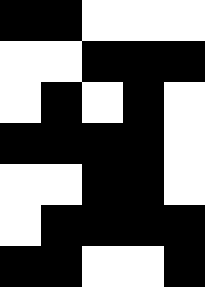[["black", "black", "white", "white", "white"], ["white", "white", "black", "black", "black"], ["white", "black", "white", "black", "white"], ["black", "black", "black", "black", "white"], ["white", "white", "black", "black", "white"], ["white", "black", "black", "black", "black"], ["black", "black", "white", "white", "black"]]